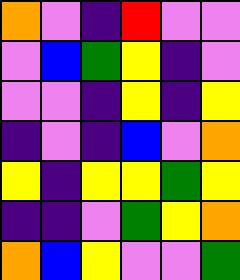[["orange", "violet", "indigo", "red", "violet", "violet"], ["violet", "blue", "green", "yellow", "indigo", "violet"], ["violet", "violet", "indigo", "yellow", "indigo", "yellow"], ["indigo", "violet", "indigo", "blue", "violet", "orange"], ["yellow", "indigo", "yellow", "yellow", "green", "yellow"], ["indigo", "indigo", "violet", "green", "yellow", "orange"], ["orange", "blue", "yellow", "violet", "violet", "green"]]